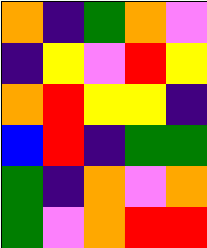[["orange", "indigo", "green", "orange", "violet"], ["indigo", "yellow", "violet", "red", "yellow"], ["orange", "red", "yellow", "yellow", "indigo"], ["blue", "red", "indigo", "green", "green"], ["green", "indigo", "orange", "violet", "orange"], ["green", "violet", "orange", "red", "red"]]